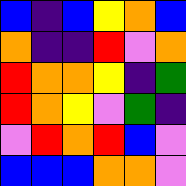[["blue", "indigo", "blue", "yellow", "orange", "blue"], ["orange", "indigo", "indigo", "red", "violet", "orange"], ["red", "orange", "orange", "yellow", "indigo", "green"], ["red", "orange", "yellow", "violet", "green", "indigo"], ["violet", "red", "orange", "red", "blue", "violet"], ["blue", "blue", "blue", "orange", "orange", "violet"]]